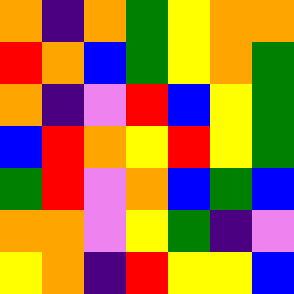[["orange", "indigo", "orange", "green", "yellow", "orange", "orange"], ["red", "orange", "blue", "green", "yellow", "orange", "green"], ["orange", "indigo", "violet", "red", "blue", "yellow", "green"], ["blue", "red", "orange", "yellow", "red", "yellow", "green"], ["green", "red", "violet", "orange", "blue", "green", "blue"], ["orange", "orange", "violet", "yellow", "green", "indigo", "violet"], ["yellow", "orange", "indigo", "red", "yellow", "yellow", "blue"]]